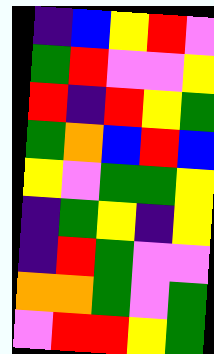[["indigo", "blue", "yellow", "red", "violet"], ["green", "red", "violet", "violet", "yellow"], ["red", "indigo", "red", "yellow", "green"], ["green", "orange", "blue", "red", "blue"], ["yellow", "violet", "green", "green", "yellow"], ["indigo", "green", "yellow", "indigo", "yellow"], ["indigo", "red", "green", "violet", "violet"], ["orange", "orange", "green", "violet", "green"], ["violet", "red", "red", "yellow", "green"]]